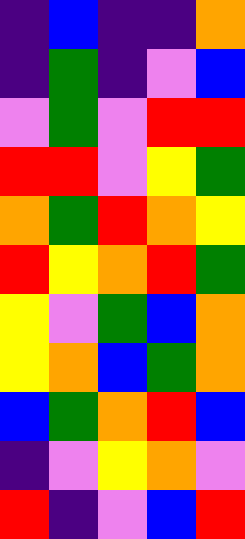[["indigo", "blue", "indigo", "indigo", "orange"], ["indigo", "green", "indigo", "violet", "blue"], ["violet", "green", "violet", "red", "red"], ["red", "red", "violet", "yellow", "green"], ["orange", "green", "red", "orange", "yellow"], ["red", "yellow", "orange", "red", "green"], ["yellow", "violet", "green", "blue", "orange"], ["yellow", "orange", "blue", "green", "orange"], ["blue", "green", "orange", "red", "blue"], ["indigo", "violet", "yellow", "orange", "violet"], ["red", "indigo", "violet", "blue", "red"]]